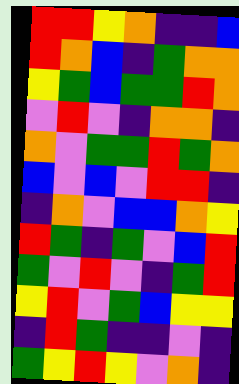[["red", "red", "yellow", "orange", "indigo", "indigo", "blue"], ["red", "orange", "blue", "indigo", "green", "orange", "orange"], ["yellow", "green", "blue", "green", "green", "red", "orange"], ["violet", "red", "violet", "indigo", "orange", "orange", "indigo"], ["orange", "violet", "green", "green", "red", "green", "orange"], ["blue", "violet", "blue", "violet", "red", "red", "indigo"], ["indigo", "orange", "violet", "blue", "blue", "orange", "yellow"], ["red", "green", "indigo", "green", "violet", "blue", "red"], ["green", "violet", "red", "violet", "indigo", "green", "red"], ["yellow", "red", "violet", "green", "blue", "yellow", "yellow"], ["indigo", "red", "green", "indigo", "indigo", "violet", "indigo"], ["green", "yellow", "red", "yellow", "violet", "orange", "indigo"]]